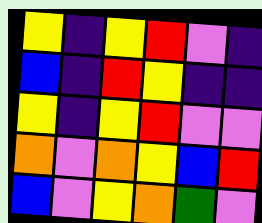[["yellow", "indigo", "yellow", "red", "violet", "indigo"], ["blue", "indigo", "red", "yellow", "indigo", "indigo"], ["yellow", "indigo", "yellow", "red", "violet", "violet"], ["orange", "violet", "orange", "yellow", "blue", "red"], ["blue", "violet", "yellow", "orange", "green", "violet"]]